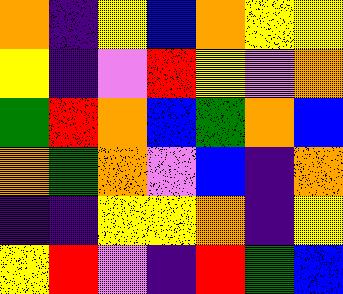[["orange", "indigo", "yellow", "blue", "orange", "yellow", "yellow"], ["yellow", "indigo", "violet", "red", "yellow", "violet", "orange"], ["green", "red", "orange", "blue", "green", "orange", "blue"], ["orange", "green", "orange", "violet", "blue", "indigo", "orange"], ["indigo", "indigo", "yellow", "yellow", "orange", "indigo", "yellow"], ["yellow", "red", "violet", "indigo", "red", "green", "blue"]]